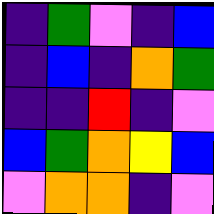[["indigo", "green", "violet", "indigo", "blue"], ["indigo", "blue", "indigo", "orange", "green"], ["indigo", "indigo", "red", "indigo", "violet"], ["blue", "green", "orange", "yellow", "blue"], ["violet", "orange", "orange", "indigo", "violet"]]